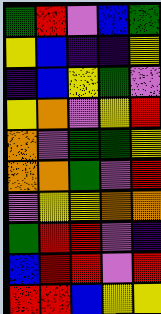[["green", "red", "violet", "blue", "green"], ["yellow", "blue", "indigo", "indigo", "yellow"], ["indigo", "blue", "yellow", "green", "violet"], ["yellow", "orange", "violet", "yellow", "red"], ["orange", "violet", "green", "green", "yellow"], ["orange", "orange", "green", "violet", "red"], ["violet", "yellow", "yellow", "orange", "orange"], ["green", "red", "red", "violet", "indigo"], ["blue", "red", "red", "violet", "red"], ["red", "red", "blue", "yellow", "yellow"]]